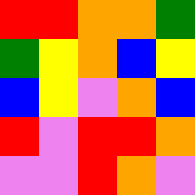[["red", "red", "orange", "orange", "green"], ["green", "yellow", "orange", "blue", "yellow"], ["blue", "yellow", "violet", "orange", "blue"], ["red", "violet", "red", "red", "orange"], ["violet", "violet", "red", "orange", "violet"]]